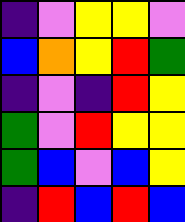[["indigo", "violet", "yellow", "yellow", "violet"], ["blue", "orange", "yellow", "red", "green"], ["indigo", "violet", "indigo", "red", "yellow"], ["green", "violet", "red", "yellow", "yellow"], ["green", "blue", "violet", "blue", "yellow"], ["indigo", "red", "blue", "red", "blue"]]